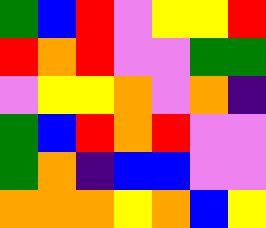[["green", "blue", "red", "violet", "yellow", "yellow", "red"], ["red", "orange", "red", "violet", "violet", "green", "green"], ["violet", "yellow", "yellow", "orange", "violet", "orange", "indigo"], ["green", "blue", "red", "orange", "red", "violet", "violet"], ["green", "orange", "indigo", "blue", "blue", "violet", "violet"], ["orange", "orange", "orange", "yellow", "orange", "blue", "yellow"]]